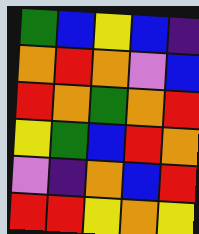[["green", "blue", "yellow", "blue", "indigo"], ["orange", "red", "orange", "violet", "blue"], ["red", "orange", "green", "orange", "red"], ["yellow", "green", "blue", "red", "orange"], ["violet", "indigo", "orange", "blue", "red"], ["red", "red", "yellow", "orange", "yellow"]]